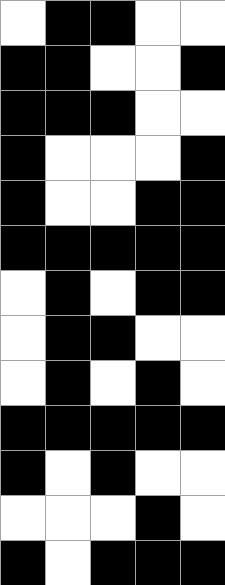[["white", "black", "black", "white", "white"], ["black", "black", "white", "white", "black"], ["black", "black", "black", "white", "white"], ["black", "white", "white", "white", "black"], ["black", "white", "white", "black", "black"], ["black", "black", "black", "black", "black"], ["white", "black", "white", "black", "black"], ["white", "black", "black", "white", "white"], ["white", "black", "white", "black", "white"], ["black", "black", "black", "black", "black"], ["black", "white", "black", "white", "white"], ["white", "white", "white", "black", "white"], ["black", "white", "black", "black", "black"]]